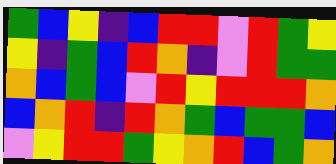[["green", "blue", "yellow", "indigo", "blue", "red", "red", "violet", "red", "green", "yellow"], ["yellow", "indigo", "green", "blue", "red", "orange", "indigo", "violet", "red", "green", "green"], ["orange", "blue", "green", "blue", "violet", "red", "yellow", "red", "red", "red", "orange"], ["blue", "orange", "red", "indigo", "red", "orange", "green", "blue", "green", "green", "blue"], ["violet", "yellow", "red", "red", "green", "yellow", "orange", "red", "blue", "green", "orange"]]